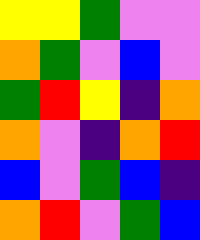[["yellow", "yellow", "green", "violet", "violet"], ["orange", "green", "violet", "blue", "violet"], ["green", "red", "yellow", "indigo", "orange"], ["orange", "violet", "indigo", "orange", "red"], ["blue", "violet", "green", "blue", "indigo"], ["orange", "red", "violet", "green", "blue"]]